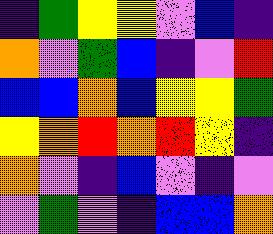[["indigo", "green", "yellow", "yellow", "violet", "blue", "indigo"], ["orange", "violet", "green", "blue", "indigo", "violet", "red"], ["blue", "blue", "orange", "blue", "yellow", "yellow", "green"], ["yellow", "orange", "red", "orange", "red", "yellow", "indigo"], ["orange", "violet", "indigo", "blue", "violet", "indigo", "violet"], ["violet", "green", "violet", "indigo", "blue", "blue", "orange"]]